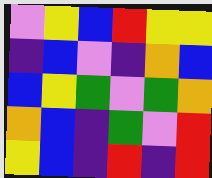[["violet", "yellow", "blue", "red", "yellow", "yellow"], ["indigo", "blue", "violet", "indigo", "orange", "blue"], ["blue", "yellow", "green", "violet", "green", "orange"], ["orange", "blue", "indigo", "green", "violet", "red"], ["yellow", "blue", "indigo", "red", "indigo", "red"]]